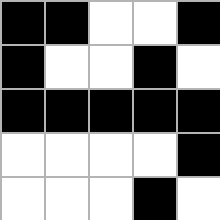[["black", "black", "white", "white", "black"], ["black", "white", "white", "black", "white"], ["black", "black", "black", "black", "black"], ["white", "white", "white", "white", "black"], ["white", "white", "white", "black", "white"]]